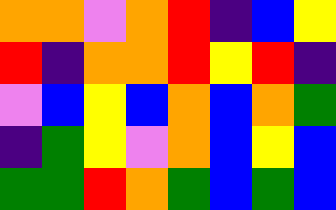[["orange", "orange", "violet", "orange", "red", "indigo", "blue", "yellow"], ["red", "indigo", "orange", "orange", "red", "yellow", "red", "indigo"], ["violet", "blue", "yellow", "blue", "orange", "blue", "orange", "green"], ["indigo", "green", "yellow", "violet", "orange", "blue", "yellow", "blue"], ["green", "green", "red", "orange", "green", "blue", "green", "blue"]]